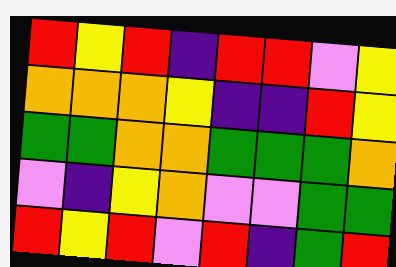[["red", "yellow", "red", "indigo", "red", "red", "violet", "yellow"], ["orange", "orange", "orange", "yellow", "indigo", "indigo", "red", "yellow"], ["green", "green", "orange", "orange", "green", "green", "green", "orange"], ["violet", "indigo", "yellow", "orange", "violet", "violet", "green", "green"], ["red", "yellow", "red", "violet", "red", "indigo", "green", "red"]]